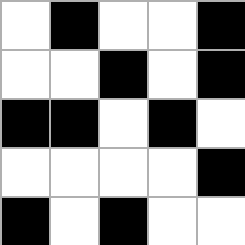[["white", "black", "white", "white", "black"], ["white", "white", "black", "white", "black"], ["black", "black", "white", "black", "white"], ["white", "white", "white", "white", "black"], ["black", "white", "black", "white", "white"]]